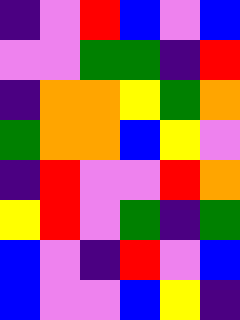[["indigo", "violet", "red", "blue", "violet", "blue"], ["violet", "violet", "green", "green", "indigo", "red"], ["indigo", "orange", "orange", "yellow", "green", "orange"], ["green", "orange", "orange", "blue", "yellow", "violet"], ["indigo", "red", "violet", "violet", "red", "orange"], ["yellow", "red", "violet", "green", "indigo", "green"], ["blue", "violet", "indigo", "red", "violet", "blue"], ["blue", "violet", "violet", "blue", "yellow", "indigo"]]